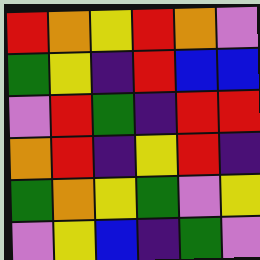[["red", "orange", "yellow", "red", "orange", "violet"], ["green", "yellow", "indigo", "red", "blue", "blue"], ["violet", "red", "green", "indigo", "red", "red"], ["orange", "red", "indigo", "yellow", "red", "indigo"], ["green", "orange", "yellow", "green", "violet", "yellow"], ["violet", "yellow", "blue", "indigo", "green", "violet"]]